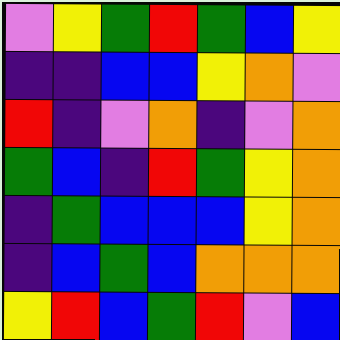[["violet", "yellow", "green", "red", "green", "blue", "yellow"], ["indigo", "indigo", "blue", "blue", "yellow", "orange", "violet"], ["red", "indigo", "violet", "orange", "indigo", "violet", "orange"], ["green", "blue", "indigo", "red", "green", "yellow", "orange"], ["indigo", "green", "blue", "blue", "blue", "yellow", "orange"], ["indigo", "blue", "green", "blue", "orange", "orange", "orange"], ["yellow", "red", "blue", "green", "red", "violet", "blue"]]